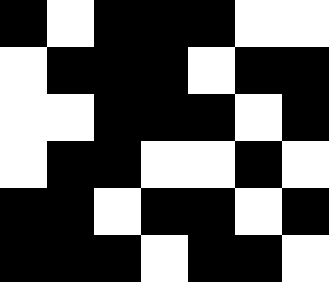[["black", "white", "black", "black", "black", "white", "white"], ["white", "black", "black", "black", "white", "black", "black"], ["white", "white", "black", "black", "black", "white", "black"], ["white", "black", "black", "white", "white", "black", "white"], ["black", "black", "white", "black", "black", "white", "black"], ["black", "black", "black", "white", "black", "black", "white"]]